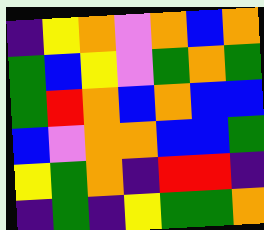[["indigo", "yellow", "orange", "violet", "orange", "blue", "orange"], ["green", "blue", "yellow", "violet", "green", "orange", "green"], ["green", "red", "orange", "blue", "orange", "blue", "blue"], ["blue", "violet", "orange", "orange", "blue", "blue", "green"], ["yellow", "green", "orange", "indigo", "red", "red", "indigo"], ["indigo", "green", "indigo", "yellow", "green", "green", "orange"]]